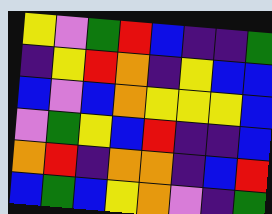[["yellow", "violet", "green", "red", "blue", "indigo", "indigo", "green"], ["indigo", "yellow", "red", "orange", "indigo", "yellow", "blue", "blue"], ["blue", "violet", "blue", "orange", "yellow", "yellow", "yellow", "blue"], ["violet", "green", "yellow", "blue", "red", "indigo", "indigo", "blue"], ["orange", "red", "indigo", "orange", "orange", "indigo", "blue", "red"], ["blue", "green", "blue", "yellow", "orange", "violet", "indigo", "green"]]